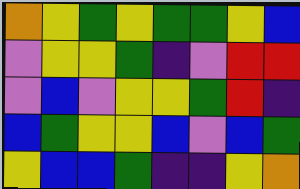[["orange", "yellow", "green", "yellow", "green", "green", "yellow", "blue"], ["violet", "yellow", "yellow", "green", "indigo", "violet", "red", "red"], ["violet", "blue", "violet", "yellow", "yellow", "green", "red", "indigo"], ["blue", "green", "yellow", "yellow", "blue", "violet", "blue", "green"], ["yellow", "blue", "blue", "green", "indigo", "indigo", "yellow", "orange"]]